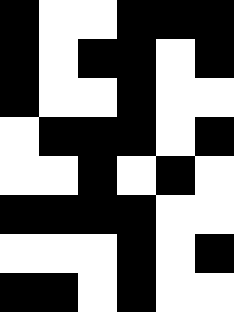[["black", "white", "white", "black", "black", "black"], ["black", "white", "black", "black", "white", "black"], ["black", "white", "white", "black", "white", "white"], ["white", "black", "black", "black", "white", "black"], ["white", "white", "black", "white", "black", "white"], ["black", "black", "black", "black", "white", "white"], ["white", "white", "white", "black", "white", "black"], ["black", "black", "white", "black", "white", "white"]]